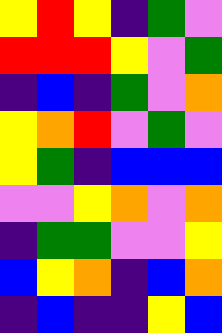[["yellow", "red", "yellow", "indigo", "green", "violet"], ["red", "red", "red", "yellow", "violet", "green"], ["indigo", "blue", "indigo", "green", "violet", "orange"], ["yellow", "orange", "red", "violet", "green", "violet"], ["yellow", "green", "indigo", "blue", "blue", "blue"], ["violet", "violet", "yellow", "orange", "violet", "orange"], ["indigo", "green", "green", "violet", "violet", "yellow"], ["blue", "yellow", "orange", "indigo", "blue", "orange"], ["indigo", "blue", "indigo", "indigo", "yellow", "blue"]]